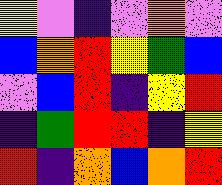[["yellow", "violet", "indigo", "violet", "orange", "violet"], ["blue", "orange", "red", "yellow", "green", "blue"], ["violet", "blue", "red", "indigo", "yellow", "red"], ["indigo", "green", "red", "red", "indigo", "yellow"], ["red", "indigo", "orange", "blue", "orange", "red"]]